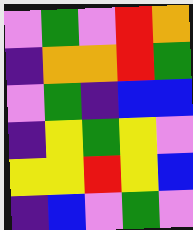[["violet", "green", "violet", "red", "orange"], ["indigo", "orange", "orange", "red", "green"], ["violet", "green", "indigo", "blue", "blue"], ["indigo", "yellow", "green", "yellow", "violet"], ["yellow", "yellow", "red", "yellow", "blue"], ["indigo", "blue", "violet", "green", "violet"]]